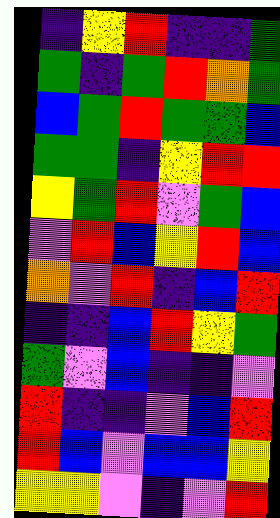[["indigo", "yellow", "red", "indigo", "indigo", "green"], ["green", "indigo", "green", "red", "orange", "green"], ["blue", "green", "red", "green", "green", "blue"], ["green", "green", "indigo", "yellow", "red", "red"], ["yellow", "green", "red", "violet", "green", "blue"], ["violet", "red", "blue", "yellow", "red", "blue"], ["orange", "violet", "red", "indigo", "blue", "red"], ["indigo", "indigo", "blue", "red", "yellow", "green"], ["green", "violet", "blue", "indigo", "indigo", "violet"], ["red", "indigo", "indigo", "violet", "blue", "red"], ["red", "blue", "violet", "blue", "blue", "yellow"], ["yellow", "yellow", "violet", "indigo", "violet", "red"]]